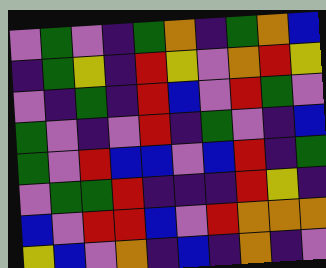[["violet", "green", "violet", "indigo", "green", "orange", "indigo", "green", "orange", "blue"], ["indigo", "green", "yellow", "indigo", "red", "yellow", "violet", "orange", "red", "yellow"], ["violet", "indigo", "green", "indigo", "red", "blue", "violet", "red", "green", "violet"], ["green", "violet", "indigo", "violet", "red", "indigo", "green", "violet", "indigo", "blue"], ["green", "violet", "red", "blue", "blue", "violet", "blue", "red", "indigo", "green"], ["violet", "green", "green", "red", "indigo", "indigo", "indigo", "red", "yellow", "indigo"], ["blue", "violet", "red", "red", "blue", "violet", "red", "orange", "orange", "orange"], ["yellow", "blue", "violet", "orange", "indigo", "blue", "indigo", "orange", "indigo", "violet"]]